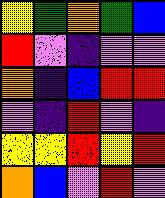[["yellow", "green", "orange", "green", "blue"], ["red", "violet", "indigo", "violet", "violet"], ["orange", "indigo", "blue", "red", "red"], ["violet", "indigo", "red", "violet", "indigo"], ["yellow", "yellow", "red", "yellow", "red"], ["orange", "blue", "violet", "red", "violet"]]